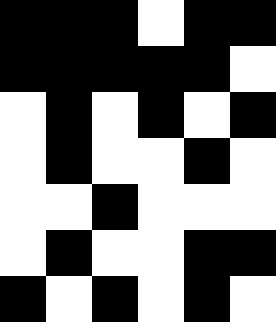[["black", "black", "black", "white", "black", "black"], ["black", "black", "black", "black", "black", "white"], ["white", "black", "white", "black", "white", "black"], ["white", "black", "white", "white", "black", "white"], ["white", "white", "black", "white", "white", "white"], ["white", "black", "white", "white", "black", "black"], ["black", "white", "black", "white", "black", "white"]]